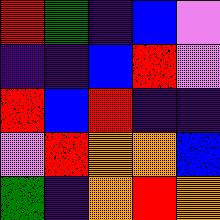[["red", "green", "indigo", "blue", "violet"], ["indigo", "indigo", "blue", "red", "violet"], ["red", "blue", "red", "indigo", "indigo"], ["violet", "red", "orange", "orange", "blue"], ["green", "indigo", "orange", "red", "orange"]]